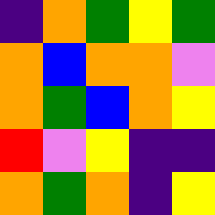[["indigo", "orange", "green", "yellow", "green"], ["orange", "blue", "orange", "orange", "violet"], ["orange", "green", "blue", "orange", "yellow"], ["red", "violet", "yellow", "indigo", "indigo"], ["orange", "green", "orange", "indigo", "yellow"]]